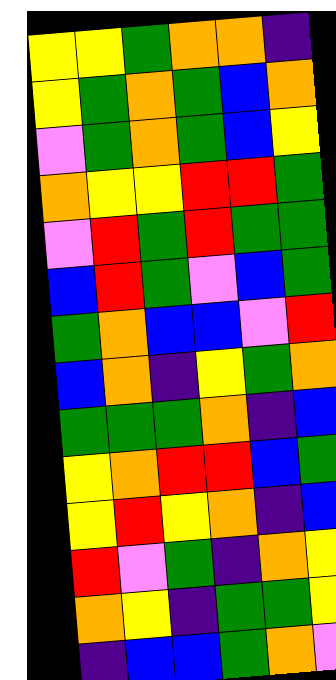[["yellow", "yellow", "green", "orange", "orange", "indigo"], ["yellow", "green", "orange", "green", "blue", "orange"], ["violet", "green", "orange", "green", "blue", "yellow"], ["orange", "yellow", "yellow", "red", "red", "green"], ["violet", "red", "green", "red", "green", "green"], ["blue", "red", "green", "violet", "blue", "green"], ["green", "orange", "blue", "blue", "violet", "red"], ["blue", "orange", "indigo", "yellow", "green", "orange"], ["green", "green", "green", "orange", "indigo", "blue"], ["yellow", "orange", "red", "red", "blue", "green"], ["yellow", "red", "yellow", "orange", "indigo", "blue"], ["red", "violet", "green", "indigo", "orange", "yellow"], ["orange", "yellow", "indigo", "green", "green", "yellow"], ["indigo", "blue", "blue", "green", "orange", "violet"]]